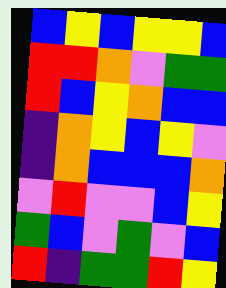[["blue", "yellow", "blue", "yellow", "yellow", "blue"], ["red", "red", "orange", "violet", "green", "green"], ["red", "blue", "yellow", "orange", "blue", "blue"], ["indigo", "orange", "yellow", "blue", "yellow", "violet"], ["indigo", "orange", "blue", "blue", "blue", "orange"], ["violet", "red", "violet", "violet", "blue", "yellow"], ["green", "blue", "violet", "green", "violet", "blue"], ["red", "indigo", "green", "green", "red", "yellow"]]